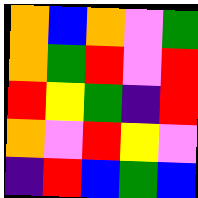[["orange", "blue", "orange", "violet", "green"], ["orange", "green", "red", "violet", "red"], ["red", "yellow", "green", "indigo", "red"], ["orange", "violet", "red", "yellow", "violet"], ["indigo", "red", "blue", "green", "blue"]]